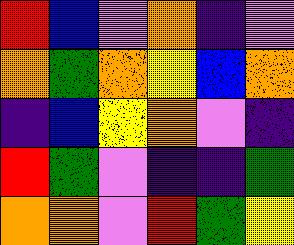[["red", "blue", "violet", "orange", "indigo", "violet"], ["orange", "green", "orange", "yellow", "blue", "orange"], ["indigo", "blue", "yellow", "orange", "violet", "indigo"], ["red", "green", "violet", "indigo", "indigo", "green"], ["orange", "orange", "violet", "red", "green", "yellow"]]